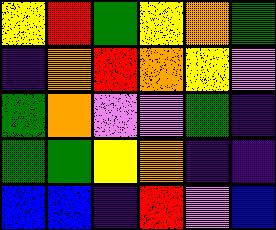[["yellow", "red", "green", "yellow", "orange", "green"], ["indigo", "orange", "red", "orange", "yellow", "violet"], ["green", "orange", "violet", "violet", "green", "indigo"], ["green", "green", "yellow", "orange", "indigo", "indigo"], ["blue", "blue", "indigo", "red", "violet", "blue"]]